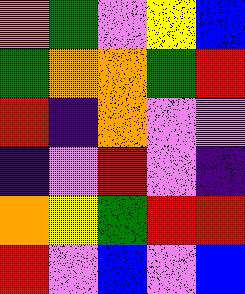[["orange", "green", "violet", "yellow", "blue"], ["green", "orange", "orange", "green", "red"], ["red", "indigo", "orange", "violet", "violet"], ["indigo", "violet", "red", "violet", "indigo"], ["orange", "yellow", "green", "red", "red"], ["red", "violet", "blue", "violet", "blue"]]